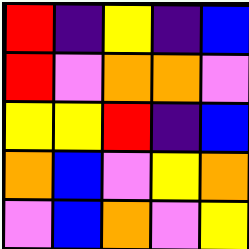[["red", "indigo", "yellow", "indigo", "blue"], ["red", "violet", "orange", "orange", "violet"], ["yellow", "yellow", "red", "indigo", "blue"], ["orange", "blue", "violet", "yellow", "orange"], ["violet", "blue", "orange", "violet", "yellow"]]